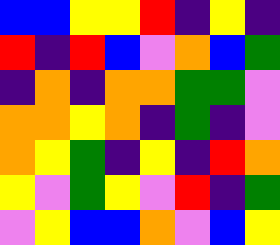[["blue", "blue", "yellow", "yellow", "red", "indigo", "yellow", "indigo"], ["red", "indigo", "red", "blue", "violet", "orange", "blue", "green"], ["indigo", "orange", "indigo", "orange", "orange", "green", "green", "violet"], ["orange", "orange", "yellow", "orange", "indigo", "green", "indigo", "violet"], ["orange", "yellow", "green", "indigo", "yellow", "indigo", "red", "orange"], ["yellow", "violet", "green", "yellow", "violet", "red", "indigo", "green"], ["violet", "yellow", "blue", "blue", "orange", "violet", "blue", "yellow"]]